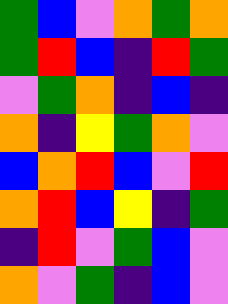[["green", "blue", "violet", "orange", "green", "orange"], ["green", "red", "blue", "indigo", "red", "green"], ["violet", "green", "orange", "indigo", "blue", "indigo"], ["orange", "indigo", "yellow", "green", "orange", "violet"], ["blue", "orange", "red", "blue", "violet", "red"], ["orange", "red", "blue", "yellow", "indigo", "green"], ["indigo", "red", "violet", "green", "blue", "violet"], ["orange", "violet", "green", "indigo", "blue", "violet"]]